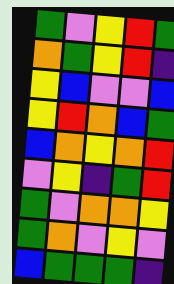[["green", "violet", "yellow", "red", "green"], ["orange", "green", "yellow", "red", "indigo"], ["yellow", "blue", "violet", "violet", "blue"], ["yellow", "red", "orange", "blue", "green"], ["blue", "orange", "yellow", "orange", "red"], ["violet", "yellow", "indigo", "green", "red"], ["green", "violet", "orange", "orange", "yellow"], ["green", "orange", "violet", "yellow", "violet"], ["blue", "green", "green", "green", "indigo"]]